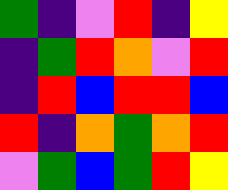[["green", "indigo", "violet", "red", "indigo", "yellow"], ["indigo", "green", "red", "orange", "violet", "red"], ["indigo", "red", "blue", "red", "red", "blue"], ["red", "indigo", "orange", "green", "orange", "red"], ["violet", "green", "blue", "green", "red", "yellow"]]